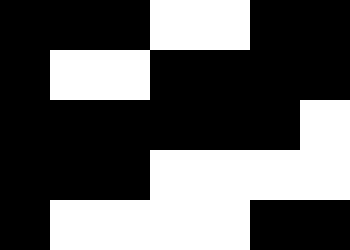[["black", "black", "black", "white", "white", "black", "black"], ["black", "white", "white", "black", "black", "black", "black"], ["black", "black", "black", "black", "black", "black", "white"], ["black", "black", "black", "white", "white", "white", "white"], ["black", "white", "white", "white", "white", "black", "black"]]